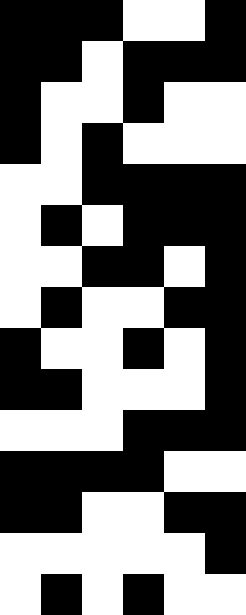[["black", "black", "black", "white", "white", "black"], ["black", "black", "white", "black", "black", "black"], ["black", "white", "white", "black", "white", "white"], ["black", "white", "black", "white", "white", "white"], ["white", "white", "black", "black", "black", "black"], ["white", "black", "white", "black", "black", "black"], ["white", "white", "black", "black", "white", "black"], ["white", "black", "white", "white", "black", "black"], ["black", "white", "white", "black", "white", "black"], ["black", "black", "white", "white", "white", "black"], ["white", "white", "white", "black", "black", "black"], ["black", "black", "black", "black", "white", "white"], ["black", "black", "white", "white", "black", "black"], ["white", "white", "white", "white", "white", "black"], ["white", "black", "white", "black", "white", "white"]]